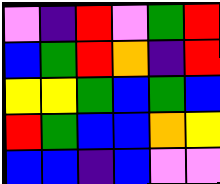[["violet", "indigo", "red", "violet", "green", "red"], ["blue", "green", "red", "orange", "indigo", "red"], ["yellow", "yellow", "green", "blue", "green", "blue"], ["red", "green", "blue", "blue", "orange", "yellow"], ["blue", "blue", "indigo", "blue", "violet", "violet"]]